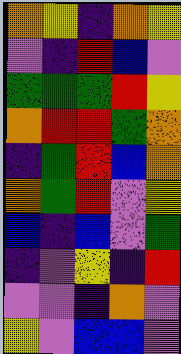[["orange", "yellow", "indigo", "orange", "yellow"], ["violet", "indigo", "red", "blue", "violet"], ["green", "green", "green", "red", "yellow"], ["orange", "red", "red", "green", "orange"], ["indigo", "green", "red", "blue", "orange"], ["orange", "green", "red", "violet", "yellow"], ["blue", "indigo", "blue", "violet", "green"], ["indigo", "violet", "yellow", "indigo", "red"], ["violet", "violet", "indigo", "orange", "violet"], ["yellow", "violet", "blue", "blue", "violet"]]